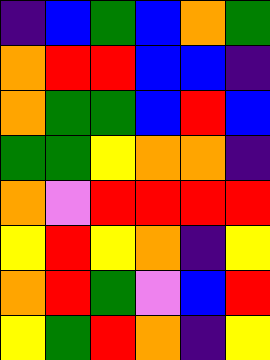[["indigo", "blue", "green", "blue", "orange", "green"], ["orange", "red", "red", "blue", "blue", "indigo"], ["orange", "green", "green", "blue", "red", "blue"], ["green", "green", "yellow", "orange", "orange", "indigo"], ["orange", "violet", "red", "red", "red", "red"], ["yellow", "red", "yellow", "orange", "indigo", "yellow"], ["orange", "red", "green", "violet", "blue", "red"], ["yellow", "green", "red", "orange", "indigo", "yellow"]]